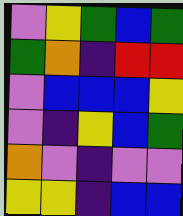[["violet", "yellow", "green", "blue", "green"], ["green", "orange", "indigo", "red", "red"], ["violet", "blue", "blue", "blue", "yellow"], ["violet", "indigo", "yellow", "blue", "green"], ["orange", "violet", "indigo", "violet", "violet"], ["yellow", "yellow", "indigo", "blue", "blue"]]